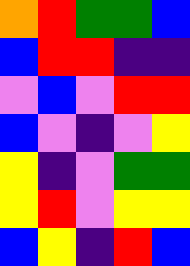[["orange", "red", "green", "green", "blue"], ["blue", "red", "red", "indigo", "indigo"], ["violet", "blue", "violet", "red", "red"], ["blue", "violet", "indigo", "violet", "yellow"], ["yellow", "indigo", "violet", "green", "green"], ["yellow", "red", "violet", "yellow", "yellow"], ["blue", "yellow", "indigo", "red", "blue"]]